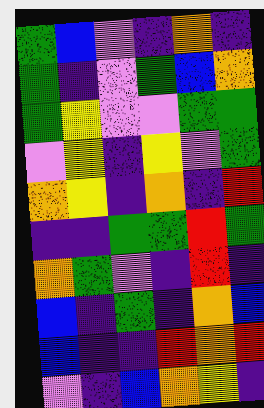[["green", "blue", "violet", "indigo", "orange", "indigo"], ["green", "indigo", "violet", "green", "blue", "orange"], ["green", "yellow", "violet", "violet", "green", "green"], ["violet", "yellow", "indigo", "yellow", "violet", "green"], ["orange", "yellow", "indigo", "orange", "indigo", "red"], ["indigo", "indigo", "green", "green", "red", "green"], ["orange", "green", "violet", "indigo", "red", "indigo"], ["blue", "indigo", "green", "indigo", "orange", "blue"], ["blue", "indigo", "indigo", "red", "orange", "red"], ["violet", "indigo", "blue", "orange", "yellow", "indigo"]]